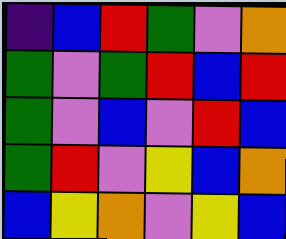[["indigo", "blue", "red", "green", "violet", "orange"], ["green", "violet", "green", "red", "blue", "red"], ["green", "violet", "blue", "violet", "red", "blue"], ["green", "red", "violet", "yellow", "blue", "orange"], ["blue", "yellow", "orange", "violet", "yellow", "blue"]]